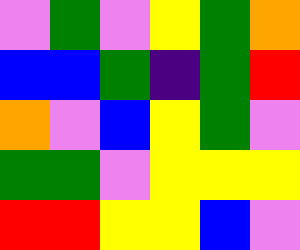[["violet", "green", "violet", "yellow", "green", "orange"], ["blue", "blue", "green", "indigo", "green", "red"], ["orange", "violet", "blue", "yellow", "green", "violet"], ["green", "green", "violet", "yellow", "yellow", "yellow"], ["red", "red", "yellow", "yellow", "blue", "violet"]]